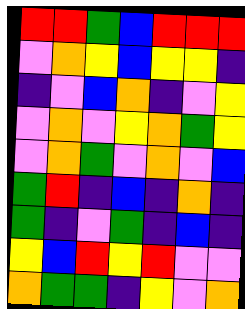[["red", "red", "green", "blue", "red", "red", "red"], ["violet", "orange", "yellow", "blue", "yellow", "yellow", "indigo"], ["indigo", "violet", "blue", "orange", "indigo", "violet", "yellow"], ["violet", "orange", "violet", "yellow", "orange", "green", "yellow"], ["violet", "orange", "green", "violet", "orange", "violet", "blue"], ["green", "red", "indigo", "blue", "indigo", "orange", "indigo"], ["green", "indigo", "violet", "green", "indigo", "blue", "indigo"], ["yellow", "blue", "red", "yellow", "red", "violet", "violet"], ["orange", "green", "green", "indigo", "yellow", "violet", "orange"]]